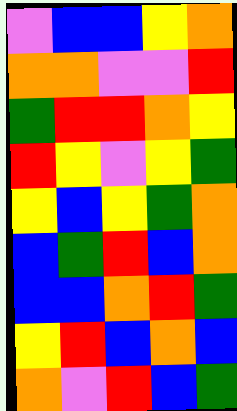[["violet", "blue", "blue", "yellow", "orange"], ["orange", "orange", "violet", "violet", "red"], ["green", "red", "red", "orange", "yellow"], ["red", "yellow", "violet", "yellow", "green"], ["yellow", "blue", "yellow", "green", "orange"], ["blue", "green", "red", "blue", "orange"], ["blue", "blue", "orange", "red", "green"], ["yellow", "red", "blue", "orange", "blue"], ["orange", "violet", "red", "blue", "green"]]